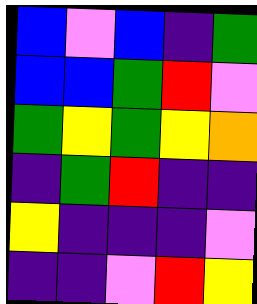[["blue", "violet", "blue", "indigo", "green"], ["blue", "blue", "green", "red", "violet"], ["green", "yellow", "green", "yellow", "orange"], ["indigo", "green", "red", "indigo", "indigo"], ["yellow", "indigo", "indigo", "indigo", "violet"], ["indigo", "indigo", "violet", "red", "yellow"]]